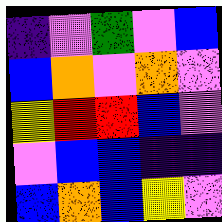[["indigo", "violet", "green", "violet", "blue"], ["blue", "orange", "violet", "orange", "violet"], ["yellow", "red", "red", "blue", "violet"], ["violet", "blue", "blue", "indigo", "indigo"], ["blue", "orange", "blue", "yellow", "violet"]]